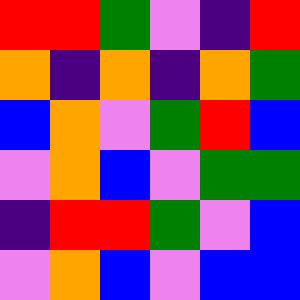[["red", "red", "green", "violet", "indigo", "red"], ["orange", "indigo", "orange", "indigo", "orange", "green"], ["blue", "orange", "violet", "green", "red", "blue"], ["violet", "orange", "blue", "violet", "green", "green"], ["indigo", "red", "red", "green", "violet", "blue"], ["violet", "orange", "blue", "violet", "blue", "blue"]]